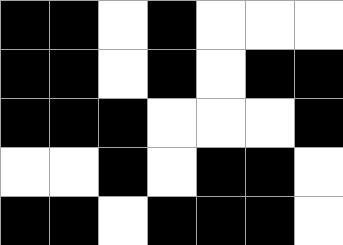[["black", "black", "white", "black", "white", "white", "white"], ["black", "black", "white", "black", "white", "black", "black"], ["black", "black", "black", "white", "white", "white", "black"], ["white", "white", "black", "white", "black", "black", "white"], ["black", "black", "white", "black", "black", "black", "white"]]